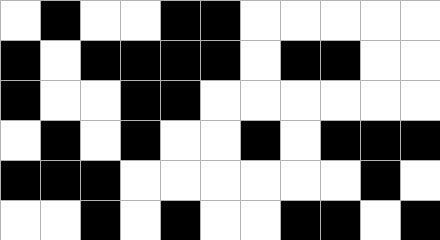[["white", "black", "white", "white", "black", "black", "white", "white", "white", "white", "white"], ["black", "white", "black", "black", "black", "black", "white", "black", "black", "white", "white"], ["black", "white", "white", "black", "black", "white", "white", "white", "white", "white", "white"], ["white", "black", "white", "black", "white", "white", "black", "white", "black", "black", "black"], ["black", "black", "black", "white", "white", "white", "white", "white", "white", "black", "white"], ["white", "white", "black", "white", "black", "white", "white", "black", "black", "white", "black"]]